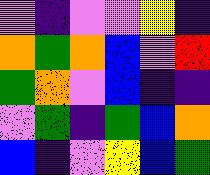[["violet", "indigo", "violet", "violet", "yellow", "indigo"], ["orange", "green", "orange", "blue", "violet", "red"], ["green", "orange", "violet", "blue", "indigo", "indigo"], ["violet", "green", "indigo", "green", "blue", "orange"], ["blue", "indigo", "violet", "yellow", "blue", "green"]]